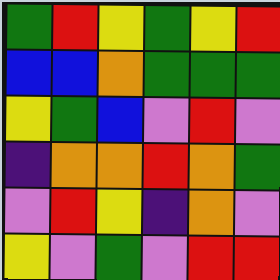[["green", "red", "yellow", "green", "yellow", "red"], ["blue", "blue", "orange", "green", "green", "green"], ["yellow", "green", "blue", "violet", "red", "violet"], ["indigo", "orange", "orange", "red", "orange", "green"], ["violet", "red", "yellow", "indigo", "orange", "violet"], ["yellow", "violet", "green", "violet", "red", "red"]]